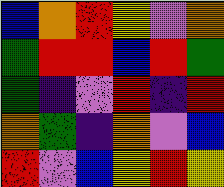[["blue", "orange", "red", "yellow", "violet", "orange"], ["green", "red", "red", "blue", "red", "green"], ["green", "indigo", "violet", "red", "indigo", "red"], ["orange", "green", "indigo", "orange", "violet", "blue"], ["red", "violet", "blue", "yellow", "red", "yellow"]]